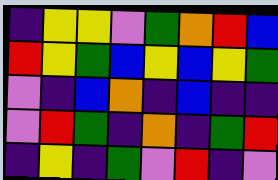[["indigo", "yellow", "yellow", "violet", "green", "orange", "red", "blue"], ["red", "yellow", "green", "blue", "yellow", "blue", "yellow", "green"], ["violet", "indigo", "blue", "orange", "indigo", "blue", "indigo", "indigo"], ["violet", "red", "green", "indigo", "orange", "indigo", "green", "red"], ["indigo", "yellow", "indigo", "green", "violet", "red", "indigo", "violet"]]